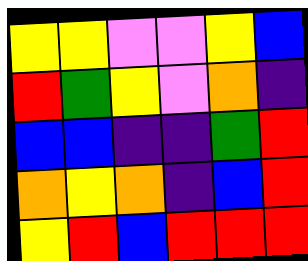[["yellow", "yellow", "violet", "violet", "yellow", "blue"], ["red", "green", "yellow", "violet", "orange", "indigo"], ["blue", "blue", "indigo", "indigo", "green", "red"], ["orange", "yellow", "orange", "indigo", "blue", "red"], ["yellow", "red", "blue", "red", "red", "red"]]